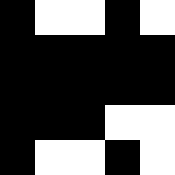[["black", "white", "white", "black", "white"], ["black", "black", "black", "black", "black"], ["black", "black", "black", "black", "black"], ["black", "black", "black", "white", "white"], ["black", "white", "white", "black", "white"]]